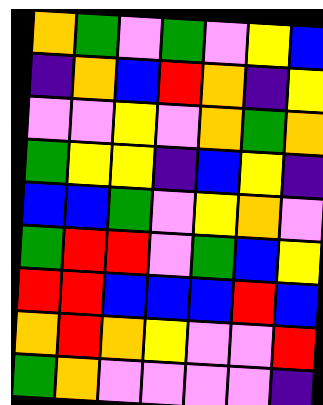[["orange", "green", "violet", "green", "violet", "yellow", "blue"], ["indigo", "orange", "blue", "red", "orange", "indigo", "yellow"], ["violet", "violet", "yellow", "violet", "orange", "green", "orange"], ["green", "yellow", "yellow", "indigo", "blue", "yellow", "indigo"], ["blue", "blue", "green", "violet", "yellow", "orange", "violet"], ["green", "red", "red", "violet", "green", "blue", "yellow"], ["red", "red", "blue", "blue", "blue", "red", "blue"], ["orange", "red", "orange", "yellow", "violet", "violet", "red"], ["green", "orange", "violet", "violet", "violet", "violet", "indigo"]]